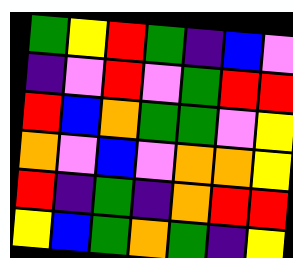[["green", "yellow", "red", "green", "indigo", "blue", "violet"], ["indigo", "violet", "red", "violet", "green", "red", "red"], ["red", "blue", "orange", "green", "green", "violet", "yellow"], ["orange", "violet", "blue", "violet", "orange", "orange", "yellow"], ["red", "indigo", "green", "indigo", "orange", "red", "red"], ["yellow", "blue", "green", "orange", "green", "indigo", "yellow"]]